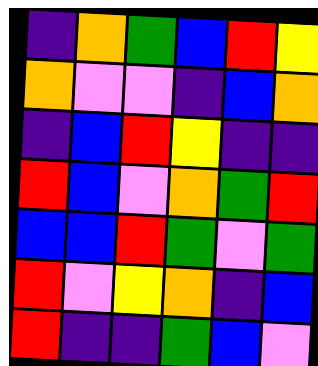[["indigo", "orange", "green", "blue", "red", "yellow"], ["orange", "violet", "violet", "indigo", "blue", "orange"], ["indigo", "blue", "red", "yellow", "indigo", "indigo"], ["red", "blue", "violet", "orange", "green", "red"], ["blue", "blue", "red", "green", "violet", "green"], ["red", "violet", "yellow", "orange", "indigo", "blue"], ["red", "indigo", "indigo", "green", "blue", "violet"]]